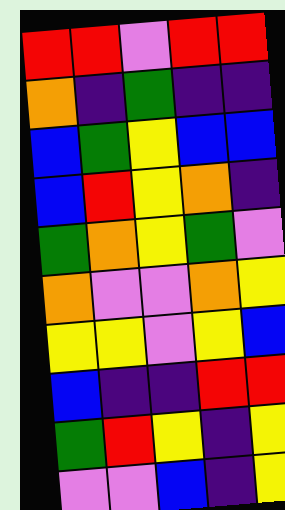[["red", "red", "violet", "red", "red"], ["orange", "indigo", "green", "indigo", "indigo"], ["blue", "green", "yellow", "blue", "blue"], ["blue", "red", "yellow", "orange", "indigo"], ["green", "orange", "yellow", "green", "violet"], ["orange", "violet", "violet", "orange", "yellow"], ["yellow", "yellow", "violet", "yellow", "blue"], ["blue", "indigo", "indigo", "red", "red"], ["green", "red", "yellow", "indigo", "yellow"], ["violet", "violet", "blue", "indigo", "yellow"]]